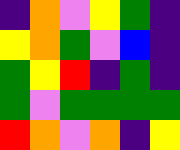[["indigo", "orange", "violet", "yellow", "green", "indigo"], ["yellow", "orange", "green", "violet", "blue", "indigo"], ["green", "yellow", "red", "indigo", "green", "indigo"], ["green", "violet", "green", "green", "green", "green"], ["red", "orange", "violet", "orange", "indigo", "yellow"]]